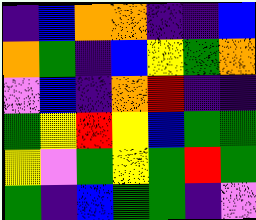[["indigo", "blue", "orange", "orange", "indigo", "indigo", "blue"], ["orange", "green", "indigo", "blue", "yellow", "green", "orange"], ["violet", "blue", "indigo", "orange", "red", "indigo", "indigo"], ["green", "yellow", "red", "yellow", "blue", "green", "green"], ["yellow", "violet", "green", "yellow", "green", "red", "green"], ["green", "indigo", "blue", "green", "green", "indigo", "violet"]]